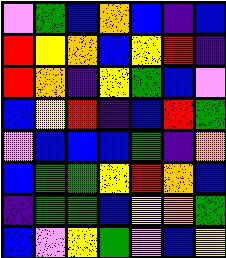[["violet", "green", "blue", "orange", "blue", "indigo", "blue"], ["red", "yellow", "orange", "blue", "yellow", "red", "indigo"], ["red", "orange", "indigo", "yellow", "green", "blue", "violet"], ["blue", "yellow", "red", "indigo", "blue", "red", "green"], ["violet", "blue", "blue", "blue", "green", "indigo", "orange"], ["blue", "green", "green", "yellow", "red", "orange", "blue"], ["indigo", "green", "green", "blue", "yellow", "orange", "green"], ["blue", "violet", "yellow", "green", "violet", "blue", "yellow"]]